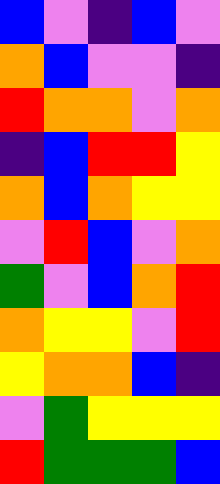[["blue", "violet", "indigo", "blue", "violet"], ["orange", "blue", "violet", "violet", "indigo"], ["red", "orange", "orange", "violet", "orange"], ["indigo", "blue", "red", "red", "yellow"], ["orange", "blue", "orange", "yellow", "yellow"], ["violet", "red", "blue", "violet", "orange"], ["green", "violet", "blue", "orange", "red"], ["orange", "yellow", "yellow", "violet", "red"], ["yellow", "orange", "orange", "blue", "indigo"], ["violet", "green", "yellow", "yellow", "yellow"], ["red", "green", "green", "green", "blue"]]